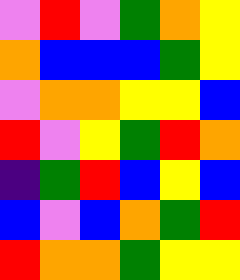[["violet", "red", "violet", "green", "orange", "yellow"], ["orange", "blue", "blue", "blue", "green", "yellow"], ["violet", "orange", "orange", "yellow", "yellow", "blue"], ["red", "violet", "yellow", "green", "red", "orange"], ["indigo", "green", "red", "blue", "yellow", "blue"], ["blue", "violet", "blue", "orange", "green", "red"], ["red", "orange", "orange", "green", "yellow", "yellow"]]